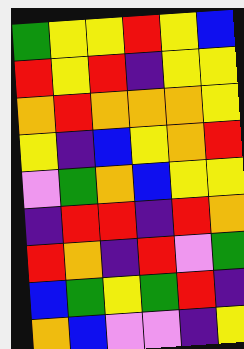[["green", "yellow", "yellow", "red", "yellow", "blue"], ["red", "yellow", "red", "indigo", "yellow", "yellow"], ["orange", "red", "orange", "orange", "orange", "yellow"], ["yellow", "indigo", "blue", "yellow", "orange", "red"], ["violet", "green", "orange", "blue", "yellow", "yellow"], ["indigo", "red", "red", "indigo", "red", "orange"], ["red", "orange", "indigo", "red", "violet", "green"], ["blue", "green", "yellow", "green", "red", "indigo"], ["orange", "blue", "violet", "violet", "indigo", "yellow"]]